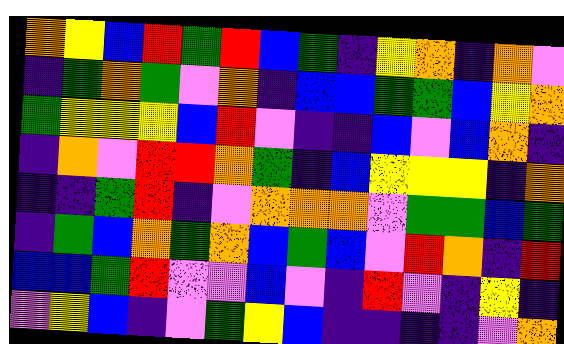[["orange", "yellow", "blue", "red", "green", "red", "blue", "green", "indigo", "yellow", "orange", "indigo", "orange", "violet"], ["indigo", "green", "orange", "green", "violet", "orange", "indigo", "blue", "blue", "green", "green", "blue", "yellow", "orange"], ["green", "yellow", "yellow", "yellow", "blue", "red", "violet", "indigo", "indigo", "blue", "violet", "blue", "orange", "indigo"], ["indigo", "orange", "violet", "red", "red", "orange", "green", "indigo", "blue", "yellow", "yellow", "yellow", "indigo", "orange"], ["indigo", "indigo", "green", "red", "indigo", "violet", "orange", "orange", "orange", "violet", "green", "green", "blue", "green"], ["indigo", "green", "blue", "orange", "green", "orange", "blue", "green", "blue", "violet", "red", "orange", "indigo", "red"], ["blue", "blue", "green", "red", "violet", "violet", "blue", "violet", "indigo", "red", "violet", "indigo", "yellow", "indigo"], ["violet", "yellow", "blue", "indigo", "violet", "green", "yellow", "blue", "indigo", "indigo", "indigo", "indigo", "violet", "orange"]]